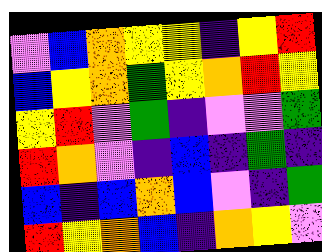[["violet", "blue", "orange", "yellow", "yellow", "indigo", "yellow", "red"], ["blue", "yellow", "orange", "green", "yellow", "orange", "red", "yellow"], ["yellow", "red", "violet", "green", "indigo", "violet", "violet", "green"], ["red", "orange", "violet", "indigo", "blue", "indigo", "green", "indigo"], ["blue", "indigo", "blue", "orange", "blue", "violet", "indigo", "green"], ["red", "yellow", "orange", "blue", "indigo", "orange", "yellow", "violet"]]